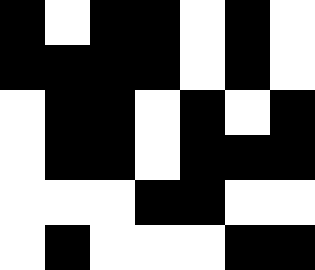[["black", "white", "black", "black", "white", "black", "white"], ["black", "black", "black", "black", "white", "black", "white"], ["white", "black", "black", "white", "black", "white", "black"], ["white", "black", "black", "white", "black", "black", "black"], ["white", "white", "white", "black", "black", "white", "white"], ["white", "black", "white", "white", "white", "black", "black"]]